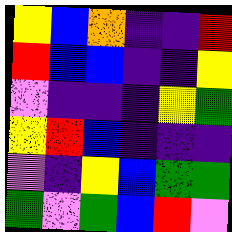[["yellow", "blue", "orange", "indigo", "indigo", "red"], ["red", "blue", "blue", "indigo", "indigo", "yellow"], ["violet", "indigo", "indigo", "indigo", "yellow", "green"], ["yellow", "red", "blue", "indigo", "indigo", "indigo"], ["violet", "indigo", "yellow", "blue", "green", "green"], ["green", "violet", "green", "blue", "red", "violet"]]